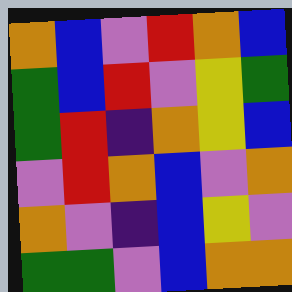[["orange", "blue", "violet", "red", "orange", "blue"], ["green", "blue", "red", "violet", "yellow", "green"], ["green", "red", "indigo", "orange", "yellow", "blue"], ["violet", "red", "orange", "blue", "violet", "orange"], ["orange", "violet", "indigo", "blue", "yellow", "violet"], ["green", "green", "violet", "blue", "orange", "orange"]]